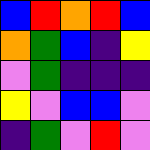[["blue", "red", "orange", "red", "blue"], ["orange", "green", "blue", "indigo", "yellow"], ["violet", "green", "indigo", "indigo", "indigo"], ["yellow", "violet", "blue", "blue", "violet"], ["indigo", "green", "violet", "red", "violet"]]